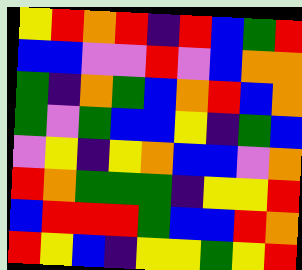[["yellow", "red", "orange", "red", "indigo", "red", "blue", "green", "red"], ["blue", "blue", "violet", "violet", "red", "violet", "blue", "orange", "orange"], ["green", "indigo", "orange", "green", "blue", "orange", "red", "blue", "orange"], ["green", "violet", "green", "blue", "blue", "yellow", "indigo", "green", "blue"], ["violet", "yellow", "indigo", "yellow", "orange", "blue", "blue", "violet", "orange"], ["red", "orange", "green", "green", "green", "indigo", "yellow", "yellow", "red"], ["blue", "red", "red", "red", "green", "blue", "blue", "red", "orange"], ["red", "yellow", "blue", "indigo", "yellow", "yellow", "green", "yellow", "red"]]